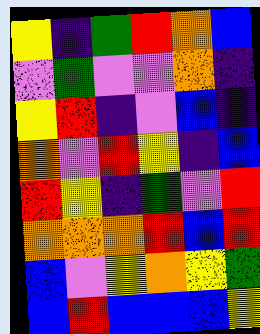[["yellow", "indigo", "green", "red", "orange", "blue"], ["violet", "green", "violet", "violet", "orange", "indigo"], ["yellow", "red", "indigo", "violet", "blue", "indigo"], ["orange", "violet", "red", "yellow", "indigo", "blue"], ["red", "yellow", "indigo", "green", "violet", "red"], ["orange", "orange", "orange", "red", "blue", "red"], ["blue", "violet", "yellow", "orange", "yellow", "green"], ["blue", "red", "blue", "blue", "blue", "yellow"]]